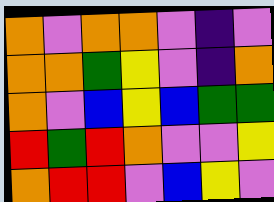[["orange", "violet", "orange", "orange", "violet", "indigo", "violet"], ["orange", "orange", "green", "yellow", "violet", "indigo", "orange"], ["orange", "violet", "blue", "yellow", "blue", "green", "green"], ["red", "green", "red", "orange", "violet", "violet", "yellow"], ["orange", "red", "red", "violet", "blue", "yellow", "violet"]]